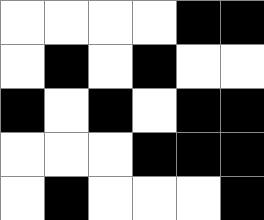[["white", "white", "white", "white", "black", "black"], ["white", "black", "white", "black", "white", "white"], ["black", "white", "black", "white", "black", "black"], ["white", "white", "white", "black", "black", "black"], ["white", "black", "white", "white", "white", "black"]]